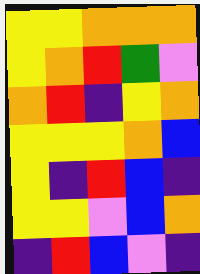[["yellow", "yellow", "orange", "orange", "orange"], ["yellow", "orange", "red", "green", "violet"], ["orange", "red", "indigo", "yellow", "orange"], ["yellow", "yellow", "yellow", "orange", "blue"], ["yellow", "indigo", "red", "blue", "indigo"], ["yellow", "yellow", "violet", "blue", "orange"], ["indigo", "red", "blue", "violet", "indigo"]]